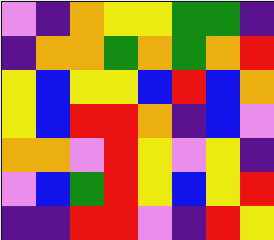[["violet", "indigo", "orange", "yellow", "yellow", "green", "green", "indigo"], ["indigo", "orange", "orange", "green", "orange", "green", "orange", "red"], ["yellow", "blue", "yellow", "yellow", "blue", "red", "blue", "orange"], ["yellow", "blue", "red", "red", "orange", "indigo", "blue", "violet"], ["orange", "orange", "violet", "red", "yellow", "violet", "yellow", "indigo"], ["violet", "blue", "green", "red", "yellow", "blue", "yellow", "red"], ["indigo", "indigo", "red", "red", "violet", "indigo", "red", "yellow"]]